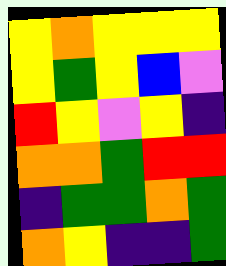[["yellow", "orange", "yellow", "yellow", "yellow"], ["yellow", "green", "yellow", "blue", "violet"], ["red", "yellow", "violet", "yellow", "indigo"], ["orange", "orange", "green", "red", "red"], ["indigo", "green", "green", "orange", "green"], ["orange", "yellow", "indigo", "indigo", "green"]]